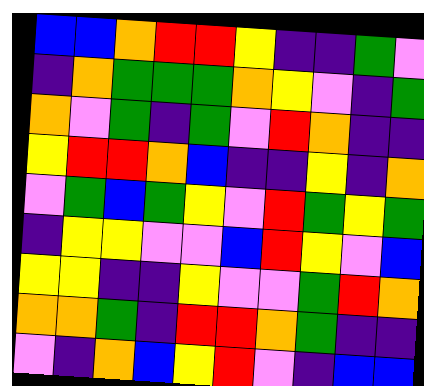[["blue", "blue", "orange", "red", "red", "yellow", "indigo", "indigo", "green", "violet"], ["indigo", "orange", "green", "green", "green", "orange", "yellow", "violet", "indigo", "green"], ["orange", "violet", "green", "indigo", "green", "violet", "red", "orange", "indigo", "indigo"], ["yellow", "red", "red", "orange", "blue", "indigo", "indigo", "yellow", "indigo", "orange"], ["violet", "green", "blue", "green", "yellow", "violet", "red", "green", "yellow", "green"], ["indigo", "yellow", "yellow", "violet", "violet", "blue", "red", "yellow", "violet", "blue"], ["yellow", "yellow", "indigo", "indigo", "yellow", "violet", "violet", "green", "red", "orange"], ["orange", "orange", "green", "indigo", "red", "red", "orange", "green", "indigo", "indigo"], ["violet", "indigo", "orange", "blue", "yellow", "red", "violet", "indigo", "blue", "blue"]]